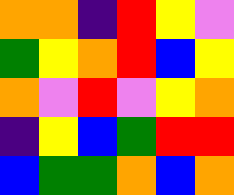[["orange", "orange", "indigo", "red", "yellow", "violet"], ["green", "yellow", "orange", "red", "blue", "yellow"], ["orange", "violet", "red", "violet", "yellow", "orange"], ["indigo", "yellow", "blue", "green", "red", "red"], ["blue", "green", "green", "orange", "blue", "orange"]]